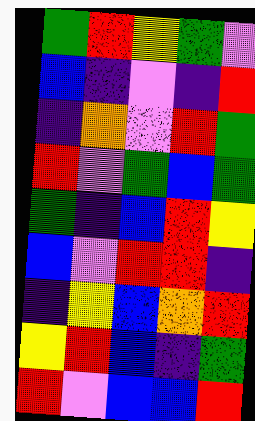[["green", "red", "yellow", "green", "violet"], ["blue", "indigo", "violet", "indigo", "red"], ["indigo", "orange", "violet", "red", "green"], ["red", "violet", "green", "blue", "green"], ["green", "indigo", "blue", "red", "yellow"], ["blue", "violet", "red", "red", "indigo"], ["indigo", "yellow", "blue", "orange", "red"], ["yellow", "red", "blue", "indigo", "green"], ["red", "violet", "blue", "blue", "red"]]